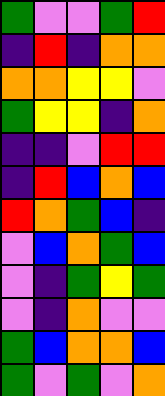[["green", "violet", "violet", "green", "red"], ["indigo", "red", "indigo", "orange", "orange"], ["orange", "orange", "yellow", "yellow", "violet"], ["green", "yellow", "yellow", "indigo", "orange"], ["indigo", "indigo", "violet", "red", "red"], ["indigo", "red", "blue", "orange", "blue"], ["red", "orange", "green", "blue", "indigo"], ["violet", "blue", "orange", "green", "blue"], ["violet", "indigo", "green", "yellow", "green"], ["violet", "indigo", "orange", "violet", "violet"], ["green", "blue", "orange", "orange", "blue"], ["green", "violet", "green", "violet", "orange"]]